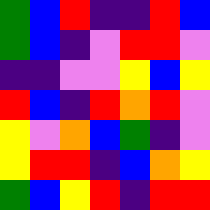[["green", "blue", "red", "indigo", "indigo", "red", "blue"], ["green", "blue", "indigo", "violet", "red", "red", "violet"], ["indigo", "indigo", "violet", "violet", "yellow", "blue", "yellow"], ["red", "blue", "indigo", "red", "orange", "red", "violet"], ["yellow", "violet", "orange", "blue", "green", "indigo", "violet"], ["yellow", "red", "red", "indigo", "blue", "orange", "yellow"], ["green", "blue", "yellow", "red", "indigo", "red", "red"]]